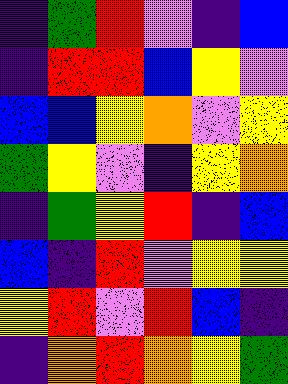[["indigo", "green", "red", "violet", "indigo", "blue"], ["indigo", "red", "red", "blue", "yellow", "violet"], ["blue", "blue", "yellow", "orange", "violet", "yellow"], ["green", "yellow", "violet", "indigo", "yellow", "orange"], ["indigo", "green", "yellow", "red", "indigo", "blue"], ["blue", "indigo", "red", "violet", "yellow", "yellow"], ["yellow", "red", "violet", "red", "blue", "indigo"], ["indigo", "orange", "red", "orange", "yellow", "green"]]